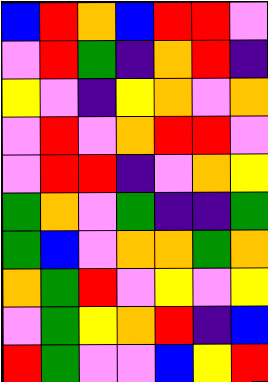[["blue", "red", "orange", "blue", "red", "red", "violet"], ["violet", "red", "green", "indigo", "orange", "red", "indigo"], ["yellow", "violet", "indigo", "yellow", "orange", "violet", "orange"], ["violet", "red", "violet", "orange", "red", "red", "violet"], ["violet", "red", "red", "indigo", "violet", "orange", "yellow"], ["green", "orange", "violet", "green", "indigo", "indigo", "green"], ["green", "blue", "violet", "orange", "orange", "green", "orange"], ["orange", "green", "red", "violet", "yellow", "violet", "yellow"], ["violet", "green", "yellow", "orange", "red", "indigo", "blue"], ["red", "green", "violet", "violet", "blue", "yellow", "red"]]